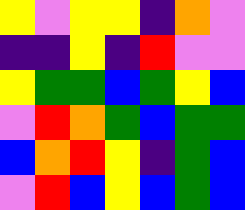[["yellow", "violet", "yellow", "yellow", "indigo", "orange", "violet"], ["indigo", "indigo", "yellow", "indigo", "red", "violet", "violet"], ["yellow", "green", "green", "blue", "green", "yellow", "blue"], ["violet", "red", "orange", "green", "blue", "green", "green"], ["blue", "orange", "red", "yellow", "indigo", "green", "blue"], ["violet", "red", "blue", "yellow", "blue", "green", "blue"]]